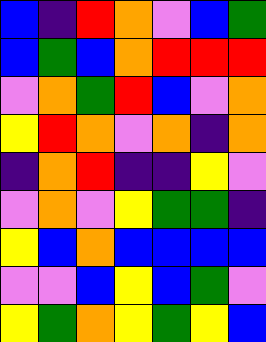[["blue", "indigo", "red", "orange", "violet", "blue", "green"], ["blue", "green", "blue", "orange", "red", "red", "red"], ["violet", "orange", "green", "red", "blue", "violet", "orange"], ["yellow", "red", "orange", "violet", "orange", "indigo", "orange"], ["indigo", "orange", "red", "indigo", "indigo", "yellow", "violet"], ["violet", "orange", "violet", "yellow", "green", "green", "indigo"], ["yellow", "blue", "orange", "blue", "blue", "blue", "blue"], ["violet", "violet", "blue", "yellow", "blue", "green", "violet"], ["yellow", "green", "orange", "yellow", "green", "yellow", "blue"]]